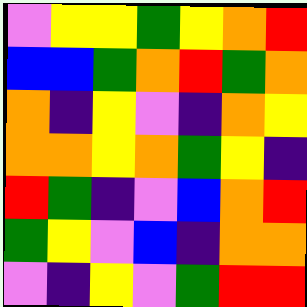[["violet", "yellow", "yellow", "green", "yellow", "orange", "red"], ["blue", "blue", "green", "orange", "red", "green", "orange"], ["orange", "indigo", "yellow", "violet", "indigo", "orange", "yellow"], ["orange", "orange", "yellow", "orange", "green", "yellow", "indigo"], ["red", "green", "indigo", "violet", "blue", "orange", "red"], ["green", "yellow", "violet", "blue", "indigo", "orange", "orange"], ["violet", "indigo", "yellow", "violet", "green", "red", "red"]]